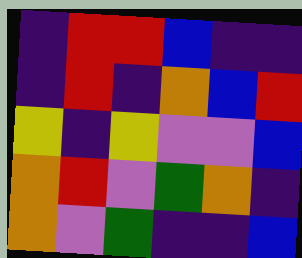[["indigo", "red", "red", "blue", "indigo", "indigo"], ["indigo", "red", "indigo", "orange", "blue", "red"], ["yellow", "indigo", "yellow", "violet", "violet", "blue"], ["orange", "red", "violet", "green", "orange", "indigo"], ["orange", "violet", "green", "indigo", "indigo", "blue"]]